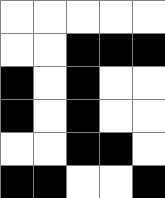[["white", "white", "white", "white", "white"], ["white", "white", "black", "black", "black"], ["black", "white", "black", "white", "white"], ["black", "white", "black", "white", "white"], ["white", "white", "black", "black", "white"], ["black", "black", "white", "white", "black"]]